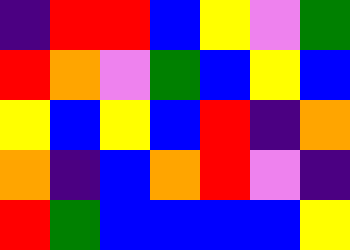[["indigo", "red", "red", "blue", "yellow", "violet", "green"], ["red", "orange", "violet", "green", "blue", "yellow", "blue"], ["yellow", "blue", "yellow", "blue", "red", "indigo", "orange"], ["orange", "indigo", "blue", "orange", "red", "violet", "indigo"], ["red", "green", "blue", "blue", "blue", "blue", "yellow"]]